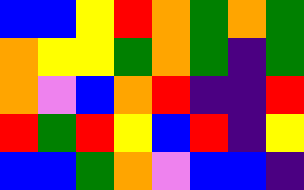[["blue", "blue", "yellow", "red", "orange", "green", "orange", "green"], ["orange", "yellow", "yellow", "green", "orange", "green", "indigo", "green"], ["orange", "violet", "blue", "orange", "red", "indigo", "indigo", "red"], ["red", "green", "red", "yellow", "blue", "red", "indigo", "yellow"], ["blue", "blue", "green", "orange", "violet", "blue", "blue", "indigo"]]